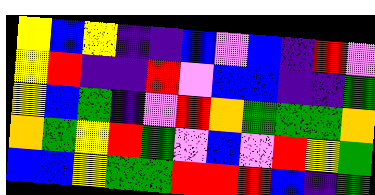[["yellow", "blue", "yellow", "indigo", "indigo", "blue", "violet", "blue", "indigo", "red", "violet"], ["yellow", "red", "indigo", "indigo", "red", "violet", "blue", "blue", "indigo", "indigo", "green"], ["yellow", "blue", "green", "indigo", "violet", "red", "orange", "green", "green", "green", "orange"], ["orange", "green", "yellow", "red", "green", "violet", "blue", "violet", "red", "yellow", "green"], ["blue", "blue", "yellow", "green", "green", "red", "red", "red", "blue", "indigo", "green"]]